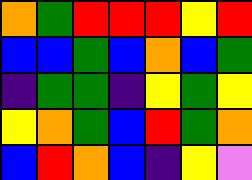[["orange", "green", "red", "red", "red", "yellow", "red"], ["blue", "blue", "green", "blue", "orange", "blue", "green"], ["indigo", "green", "green", "indigo", "yellow", "green", "yellow"], ["yellow", "orange", "green", "blue", "red", "green", "orange"], ["blue", "red", "orange", "blue", "indigo", "yellow", "violet"]]